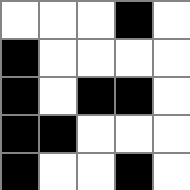[["white", "white", "white", "black", "white"], ["black", "white", "white", "white", "white"], ["black", "white", "black", "black", "white"], ["black", "black", "white", "white", "white"], ["black", "white", "white", "black", "white"]]